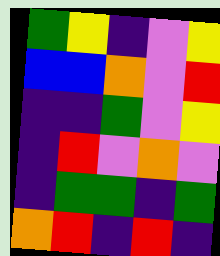[["green", "yellow", "indigo", "violet", "yellow"], ["blue", "blue", "orange", "violet", "red"], ["indigo", "indigo", "green", "violet", "yellow"], ["indigo", "red", "violet", "orange", "violet"], ["indigo", "green", "green", "indigo", "green"], ["orange", "red", "indigo", "red", "indigo"]]